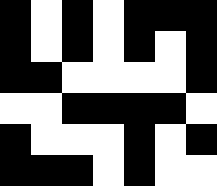[["black", "white", "black", "white", "black", "black", "black"], ["black", "white", "black", "white", "black", "white", "black"], ["black", "black", "white", "white", "white", "white", "black"], ["white", "white", "black", "black", "black", "black", "white"], ["black", "white", "white", "white", "black", "white", "black"], ["black", "black", "black", "white", "black", "white", "white"]]